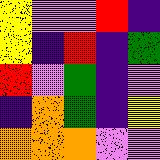[["yellow", "violet", "violet", "red", "indigo"], ["yellow", "indigo", "red", "indigo", "green"], ["red", "violet", "green", "indigo", "violet"], ["indigo", "orange", "green", "indigo", "yellow"], ["orange", "orange", "orange", "violet", "violet"]]